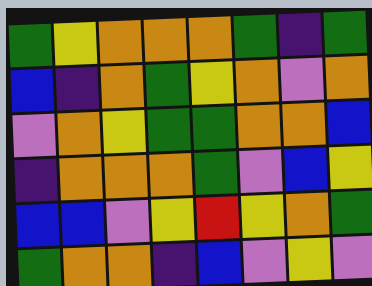[["green", "yellow", "orange", "orange", "orange", "green", "indigo", "green"], ["blue", "indigo", "orange", "green", "yellow", "orange", "violet", "orange"], ["violet", "orange", "yellow", "green", "green", "orange", "orange", "blue"], ["indigo", "orange", "orange", "orange", "green", "violet", "blue", "yellow"], ["blue", "blue", "violet", "yellow", "red", "yellow", "orange", "green"], ["green", "orange", "orange", "indigo", "blue", "violet", "yellow", "violet"]]